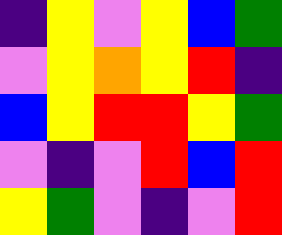[["indigo", "yellow", "violet", "yellow", "blue", "green"], ["violet", "yellow", "orange", "yellow", "red", "indigo"], ["blue", "yellow", "red", "red", "yellow", "green"], ["violet", "indigo", "violet", "red", "blue", "red"], ["yellow", "green", "violet", "indigo", "violet", "red"]]